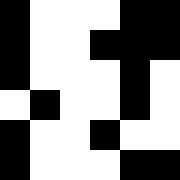[["black", "white", "white", "white", "black", "black"], ["black", "white", "white", "black", "black", "black"], ["black", "white", "white", "white", "black", "white"], ["white", "black", "white", "white", "black", "white"], ["black", "white", "white", "black", "white", "white"], ["black", "white", "white", "white", "black", "black"]]